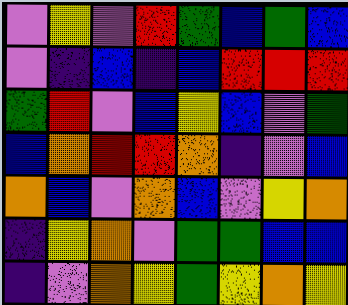[["violet", "yellow", "violet", "red", "green", "blue", "green", "blue"], ["violet", "indigo", "blue", "indigo", "blue", "red", "red", "red"], ["green", "red", "violet", "blue", "yellow", "blue", "violet", "green"], ["blue", "orange", "red", "red", "orange", "indigo", "violet", "blue"], ["orange", "blue", "violet", "orange", "blue", "violet", "yellow", "orange"], ["indigo", "yellow", "orange", "violet", "green", "green", "blue", "blue"], ["indigo", "violet", "orange", "yellow", "green", "yellow", "orange", "yellow"]]